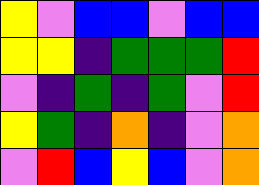[["yellow", "violet", "blue", "blue", "violet", "blue", "blue"], ["yellow", "yellow", "indigo", "green", "green", "green", "red"], ["violet", "indigo", "green", "indigo", "green", "violet", "red"], ["yellow", "green", "indigo", "orange", "indigo", "violet", "orange"], ["violet", "red", "blue", "yellow", "blue", "violet", "orange"]]